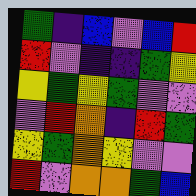[["green", "indigo", "blue", "violet", "blue", "red"], ["red", "violet", "indigo", "indigo", "green", "yellow"], ["yellow", "green", "yellow", "green", "violet", "violet"], ["violet", "red", "orange", "indigo", "red", "green"], ["yellow", "green", "orange", "yellow", "violet", "violet"], ["red", "violet", "orange", "orange", "green", "blue"]]